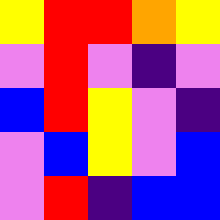[["yellow", "red", "red", "orange", "yellow"], ["violet", "red", "violet", "indigo", "violet"], ["blue", "red", "yellow", "violet", "indigo"], ["violet", "blue", "yellow", "violet", "blue"], ["violet", "red", "indigo", "blue", "blue"]]